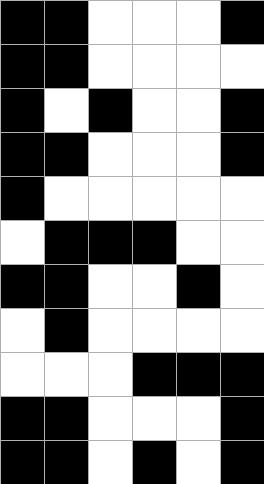[["black", "black", "white", "white", "white", "black"], ["black", "black", "white", "white", "white", "white"], ["black", "white", "black", "white", "white", "black"], ["black", "black", "white", "white", "white", "black"], ["black", "white", "white", "white", "white", "white"], ["white", "black", "black", "black", "white", "white"], ["black", "black", "white", "white", "black", "white"], ["white", "black", "white", "white", "white", "white"], ["white", "white", "white", "black", "black", "black"], ["black", "black", "white", "white", "white", "black"], ["black", "black", "white", "black", "white", "black"]]